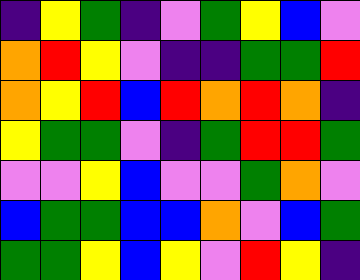[["indigo", "yellow", "green", "indigo", "violet", "green", "yellow", "blue", "violet"], ["orange", "red", "yellow", "violet", "indigo", "indigo", "green", "green", "red"], ["orange", "yellow", "red", "blue", "red", "orange", "red", "orange", "indigo"], ["yellow", "green", "green", "violet", "indigo", "green", "red", "red", "green"], ["violet", "violet", "yellow", "blue", "violet", "violet", "green", "orange", "violet"], ["blue", "green", "green", "blue", "blue", "orange", "violet", "blue", "green"], ["green", "green", "yellow", "blue", "yellow", "violet", "red", "yellow", "indigo"]]